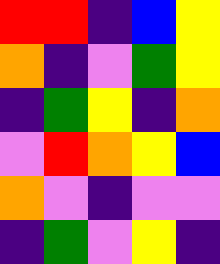[["red", "red", "indigo", "blue", "yellow"], ["orange", "indigo", "violet", "green", "yellow"], ["indigo", "green", "yellow", "indigo", "orange"], ["violet", "red", "orange", "yellow", "blue"], ["orange", "violet", "indigo", "violet", "violet"], ["indigo", "green", "violet", "yellow", "indigo"]]